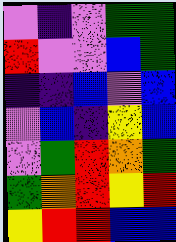[["violet", "indigo", "violet", "green", "green"], ["red", "violet", "violet", "blue", "green"], ["indigo", "indigo", "blue", "violet", "blue"], ["violet", "blue", "indigo", "yellow", "blue"], ["violet", "green", "red", "orange", "green"], ["green", "orange", "red", "yellow", "red"], ["yellow", "red", "red", "blue", "blue"]]